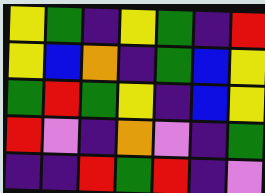[["yellow", "green", "indigo", "yellow", "green", "indigo", "red"], ["yellow", "blue", "orange", "indigo", "green", "blue", "yellow"], ["green", "red", "green", "yellow", "indigo", "blue", "yellow"], ["red", "violet", "indigo", "orange", "violet", "indigo", "green"], ["indigo", "indigo", "red", "green", "red", "indigo", "violet"]]